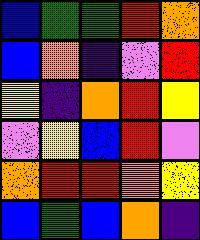[["blue", "green", "green", "red", "orange"], ["blue", "orange", "indigo", "violet", "red"], ["yellow", "indigo", "orange", "red", "yellow"], ["violet", "yellow", "blue", "red", "violet"], ["orange", "red", "red", "orange", "yellow"], ["blue", "green", "blue", "orange", "indigo"]]